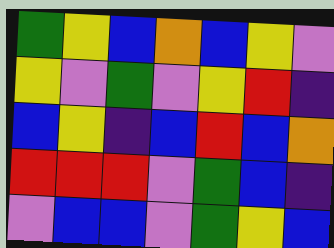[["green", "yellow", "blue", "orange", "blue", "yellow", "violet"], ["yellow", "violet", "green", "violet", "yellow", "red", "indigo"], ["blue", "yellow", "indigo", "blue", "red", "blue", "orange"], ["red", "red", "red", "violet", "green", "blue", "indigo"], ["violet", "blue", "blue", "violet", "green", "yellow", "blue"]]